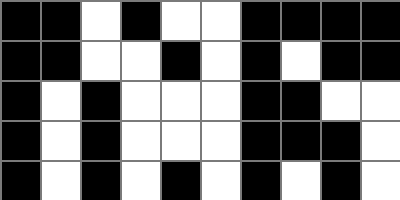[["black", "black", "white", "black", "white", "white", "black", "black", "black", "black"], ["black", "black", "white", "white", "black", "white", "black", "white", "black", "black"], ["black", "white", "black", "white", "white", "white", "black", "black", "white", "white"], ["black", "white", "black", "white", "white", "white", "black", "black", "black", "white"], ["black", "white", "black", "white", "black", "white", "black", "white", "black", "white"]]